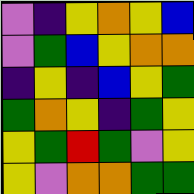[["violet", "indigo", "yellow", "orange", "yellow", "blue"], ["violet", "green", "blue", "yellow", "orange", "orange"], ["indigo", "yellow", "indigo", "blue", "yellow", "green"], ["green", "orange", "yellow", "indigo", "green", "yellow"], ["yellow", "green", "red", "green", "violet", "yellow"], ["yellow", "violet", "orange", "orange", "green", "green"]]